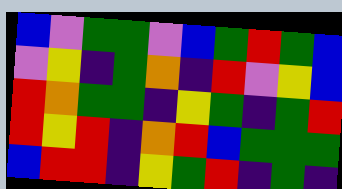[["blue", "violet", "green", "green", "violet", "blue", "green", "red", "green", "blue"], ["violet", "yellow", "indigo", "green", "orange", "indigo", "red", "violet", "yellow", "blue"], ["red", "orange", "green", "green", "indigo", "yellow", "green", "indigo", "green", "red"], ["red", "yellow", "red", "indigo", "orange", "red", "blue", "green", "green", "green"], ["blue", "red", "red", "indigo", "yellow", "green", "red", "indigo", "green", "indigo"]]